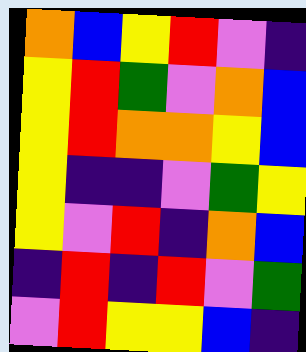[["orange", "blue", "yellow", "red", "violet", "indigo"], ["yellow", "red", "green", "violet", "orange", "blue"], ["yellow", "red", "orange", "orange", "yellow", "blue"], ["yellow", "indigo", "indigo", "violet", "green", "yellow"], ["yellow", "violet", "red", "indigo", "orange", "blue"], ["indigo", "red", "indigo", "red", "violet", "green"], ["violet", "red", "yellow", "yellow", "blue", "indigo"]]